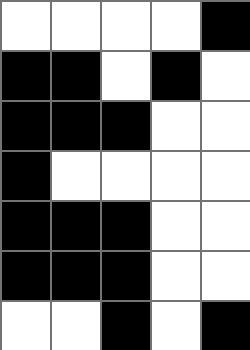[["white", "white", "white", "white", "black"], ["black", "black", "white", "black", "white"], ["black", "black", "black", "white", "white"], ["black", "white", "white", "white", "white"], ["black", "black", "black", "white", "white"], ["black", "black", "black", "white", "white"], ["white", "white", "black", "white", "black"]]